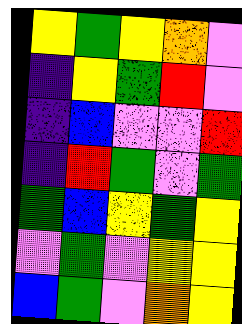[["yellow", "green", "yellow", "orange", "violet"], ["indigo", "yellow", "green", "red", "violet"], ["indigo", "blue", "violet", "violet", "red"], ["indigo", "red", "green", "violet", "green"], ["green", "blue", "yellow", "green", "yellow"], ["violet", "green", "violet", "yellow", "yellow"], ["blue", "green", "violet", "orange", "yellow"]]